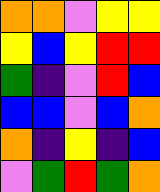[["orange", "orange", "violet", "yellow", "yellow"], ["yellow", "blue", "yellow", "red", "red"], ["green", "indigo", "violet", "red", "blue"], ["blue", "blue", "violet", "blue", "orange"], ["orange", "indigo", "yellow", "indigo", "blue"], ["violet", "green", "red", "green", "orange"]]